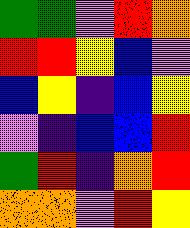[["green", "green", "violet", "red", "orange"], ["red", "red", "yellow", "blue", "violet"], ["blue", "yellow", "indigo", "blue", "yellow"], ["violet", "indigo", "blue", "blue", "red"], ["green", "red", "indigo", "orange", "red"], ["orange", "orange", "violet", "red", "yellow"]]